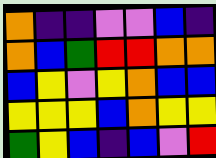[["orange", "indigo", "indigo", "violet", "violet", "blue", "indigo"], ["orange", "blue", "green", "red", "red", "orange", "orange"], ["blue", "yellow", "violet", "yellow", "orange", "blue", "blue"], ["yellow", "yellow", "yellow", "blue", "orange", "yellow", "yellow"], ["green", "yellow", "blue", "indigo", "blue", "violet", "red"]]